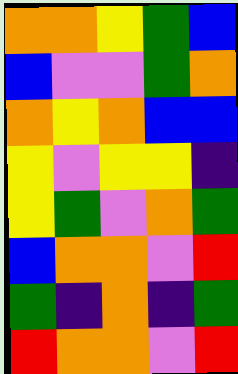[["orange", "orange", "yellow", "green", "blue"], ["blue", "violet", "violet", "green", "orange"], ["orange", "yellow", "orange", "blue", "blue"], ["yellow", "violet", "yellow", "yellow", "indigo"], ["yellow", "green", "violet", "orange", "green"], ["blue", "orange", "orange", "violet", "red"], ["green", "indigo", "orange", "indigo", "green"], ["red", "orange", "orange", "violet", "red"]]